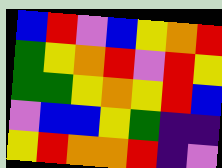[["blue", "red", "violet", "blue", "yellow", "orange", "red"], ["green", "yellow", "orange", "red", "violet", "red", "yellow"], ["green", "green", "yellow", "orange", "yellow", "red", "blue"], ["violet", "blue", "blue", "yellow", "green", "indigo", "indigo"], ["yellow", "red", "orange", "orange", "red", "indigo", "violet"]]